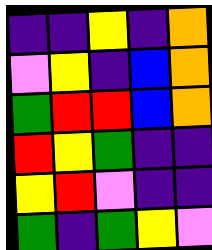[["indigo", "indigo", "yellow", "indigo", "orange"], ["violet", "yellow", "indigo", "blue", "orange"], ["green", "red", "red", "blue", "orange"], ["red", "yellow", "green", "indigo", "indigo"], ["yellow", "red", "violet", "indigo", "indigo"], ["green", "indigo", "green", "yellow", "violet"]]